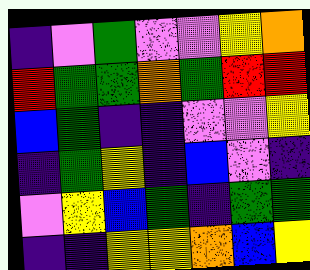[["indigo", "violet", "green", "violet", "violet", "yellow", "orange"], ["red", "green", "green", "orange", "green", "red", "red"], ["blue", "green", "indigo", "indigo", "violet", "violet", "yellow"], ["indigo", "green", "yellow", "indigo", "blue", "violet", "indigo"], ["violet", "yellow", "blue", "green", "indigo", "green", "green"], ["indigo", "indigo", "yellow", "yellow", "orange", "blue", "yellow"]]